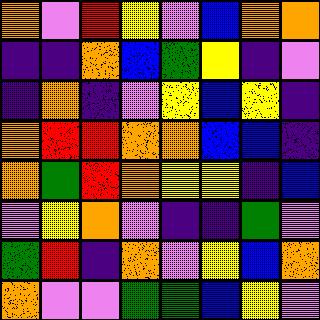[["orange", "violet", "red", "yellow", "violet", "blue", "orange", "orange"], ["indigo", "indigo", "orange", "blue", "green", "yellow", "indigo", "violet"], ["indigo", "orange", "indigo", "violet", "yellow", "blue", "yellow", "indigo"], ["orange", "red", "red", "orange", "orange", "blue", "blue", "indigo"], ["orange", "green", "red", "orange", "yellow", "yellow", "indigo", "blue"], ["violet", "yellow", "orange", "violet", "indigo", "indigo", "green", "violet"], ["green", "red", "indigo", "orange", "violet", "yellow", "blue", "orange"], ["orange", "violet", "violet", "green", "green", "blue", "yellow", "violet"]]